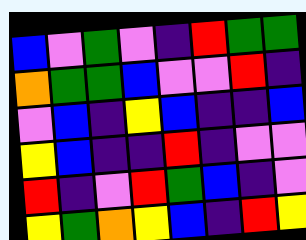[["blue", "violet", "green", "violet", "indigo", "red", "green", "green"], ["orange", "green", "green", "blue", "violet", "violet", "red", "indigo"], ["violet", "blue", "indigo", "yellow", "blue", "indigo", "indigo", "blue"], ["yellow", "blue", "indigo", "indigo", "red", "indigo", "violet", "violet"], ["red", "indigo", "violet", "red", "green", "blue", "indigo", "violet"], ["yellow", "green", "orange", "yellow", "blue", "indigo", "red", "yellow"]]